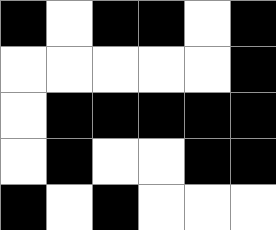[["black", "white", "black", "black", "white", "black"], ["white", "white", "white", "white", "white", "black"], ["white", "black", "black", "black", "black", "black"], ["white", "black", "white", "white", "black", "black"], ["black", "white", "black", "white", "white", "white"]]